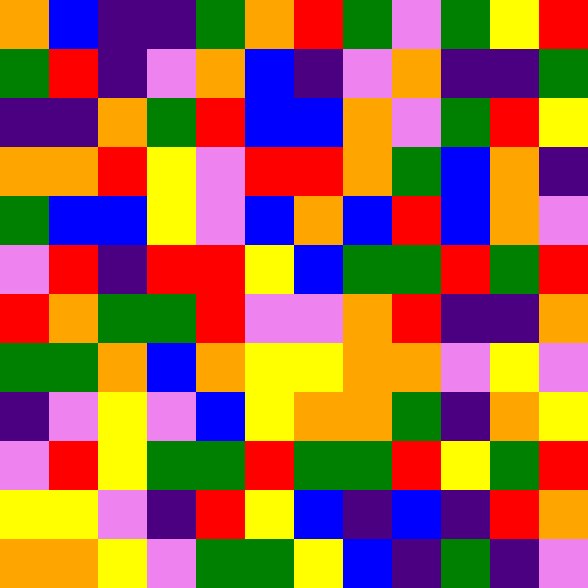[["orange", "blue", "indigo", "indigo", "green", "orange", "red", "green", "violet", "green", "yellow", "red"], ["green", "red", "indigo", "violet", "orange", "blue", "indigo", "violet", "orange", "indigo", "indigo", "green"], ["indigo", "indigo", "orange", "green", "red", "blue", "blue", "orange", "violet", "green", "red", "yellow"], ["orange", "orange", "red", "yellow", "violet", "red", "red", "orange", "green", "blue", "orange", "indigo"], ["green", "blue", "blue", "yellow", "violet", "blue", "orange", "blue", "red", "blue", "orange", "violet"], ["violet", "red", "indigo", "red", "red", "yellow", "blue", "green", "green", "red", "green", "red"], ["red", "orange", "green", "green", "red", "violet", "violet", "orange", "red", "indigo", "indigo", "orange"], ["green", "green", "orange", "blue", "orange", "yellow", "yellow", "orange", "orange", "violet", "yellow", "violet"], ["indigo", "violet", "yellow", "violet", "blue", "yellow", "orange", "orange", "green", "indigo", "orange", "yellow"], ["violet", "red", "yellow", "green", "green", "red", "green", "green", "red", "yellow", "green", "red"], ["yellow", "yellow", "violet", "indigo", "red", "yellow", "blue", "indigo", "blue", "indigo", "red", "orange"], ["orange", "orange", "yellow", "violet", "green", "green", "yellow", "blue", "indigo", "green", "indigo", "violet"]]